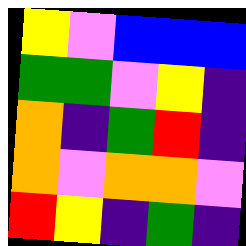[["yellow", "violet", "blue", "blue", "blue"], ["green", "green", "violet", "yellow", "indigo"], ["orange", "indigo", "green", "red", "indigo"], ["orange", "violet", "orange", "orange", "violet"], ["red", "yellow", "indigo", "green", "indigo"]]